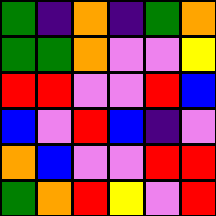[["green", "indigo", "orange", "indigo", "green", "orange"], ["green", "green", "orange", "violet", "violet", "yellow"], ["red", "red", "violet", "violet", "red", "blue"], ["blue", "violet", "red", "blue", "indigo", "violet"], ["orange", "blue", "violet", "violet", "red", "red"], ["green", "orange", "red", "yellow", "violet", "red"]]